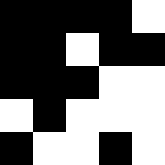[["black", "black", "black", "black", "white"], ["black", "black", "white", "black", "black"], ["black", "black", "black", "white", "white"], ["white", "black", "white", "white", "white"], ["black", "white", "white", "black", "white"]]